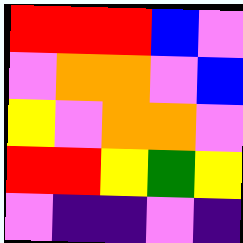[["red", "red", "red", "blue", "violet"], ["violet", "orange", "orange", "violet", "blue"], ["yellow", "violet", "orange", "orange", "violet"], ["red", "red", "yellow", "green", "yellow"], ["violet", "indigo", "indigo", "violet", "indigo"]]